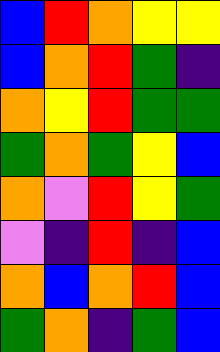[["blue", "red", "orange", "yellow", "yellow"], ["blue", "orange", "red", "green", "indigo"], ["orange", "yellow", "red", "green", "green"], ["green", "orange", "green", "yellow", "blue"], ["orange", "violet", "red", "yellow", "green"], ["violet", "indigo", "red", "indigo", "blue"], ["orange", "blue", "orange", "red", "blue"], ["green", "orange", "indigo", "green", "blue"]]